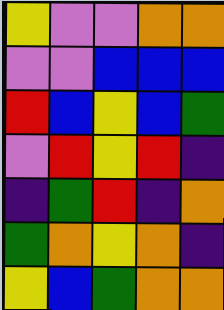[["yellow", "violet", "violet", "orange", "orange"], ["violet", "violet", "blue", "blue", "blue"], ["red", "blue", "yellow", "blue", "green"], ["violet", "red", "yellow", "red", "indigo"], ["indigo", "green", "red", "indigo", "orange"], ["green", "orange", "yellow", "orange", "indigo"], ["yellow", "blue", "green", "orange", "orange"]]